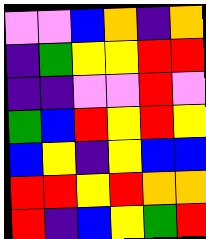[["violet", "violet", "blue", "orange", "indigo", "orange"], ["indigo", "green", "yellow", "yellow", "red", "red"], ["indigo", "indigo", "violet", "violet", "red", "violet"], ["green", "blue", "red", "yellow", "red", "yellow"], ["blue", "yellow", "indigo", "yellow", "blue", "blue"], ["red", "red", "yellow", "red", "orange", "orange"], ["red", "indigo", "blue", "yellow", "green", "red"]]